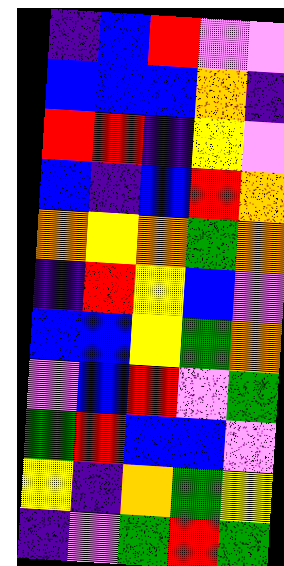[["indigo", "blue", "red", "violet", "violet"], ["blue", "blue", "blue", "orange", "indigo"], ["red", "red", "indigo", "yellow", "violet"], ["blue", "indigo", "blue", "red", "orange"], ["orange", "yellow", "orange", "green", "orange"], ["indigo", "red", "yellow", "blue", "violet"], ["blue", "blue", "yellow", "green", "orange"], ["violet", "blue", "red", "violet", "green"], ["green", "red", "blue", "blue", "violet"], ["yellow", "indigo", "orange", "green", "yellow"], ["indigo", "violet", "green", "red", "green"]]